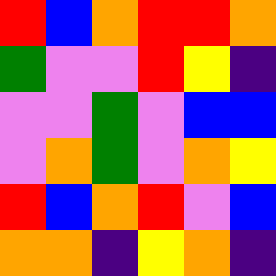[["red", "blue", "orange", "red", "red", "orange"], ["green", "violet", "violet", "red", "yellow", "indigo"], ["violet", "violet", "green", "violet", "blue", "blue"], ["violet", "orange", "green", "violet", "orange", "yellow"], ["red", "blue", "orange", "red", "violet", "blue"], ["orange", "orange", "indigo", "yellow", "orange", "indigo"]]